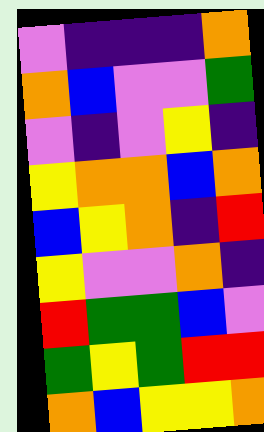[["violet", "indigo", "indigo", "indigo", "orange"], ["orange", "blue", "violet", "violet", "green"], ["violet", "indigo", "violet", "yellow", "indigo"], ["yellow", "orange", "orange", "blue", "orange"], ["blue", "yellow", "orange", "indigo", "red"], ["yellow", "violet", "violet", "orange", "indigo"], ["red", "green", "green", "blue", "violet"], ["green", "yellow", "green", "red", "red"], ["orange", "blue", "yellow", "yellow", "orange"]]